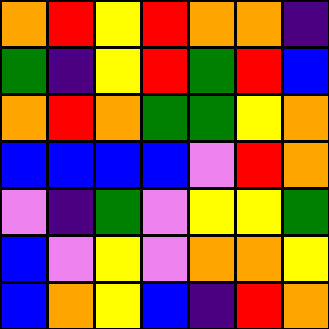[["orange", "red", "yellow", "red", "orange", "orange", "indigo"], ["green", "indigo", "yellow", "red", "green", "red", "blue"], ["orange", "red", "orange", "green", "green", "yellow", "orange"], ["blue", "blue", "blue", "blue", "violet", "red", "orange"], ["violet", "indigo", "green", "violet", "yellow", "yellow", "green"], ["blue", "violet", "yellow", "violet", "orange", "orange", "yellow"], ["blue", "orange", "yellow", "blue", "indigo", "red", "orange"]]